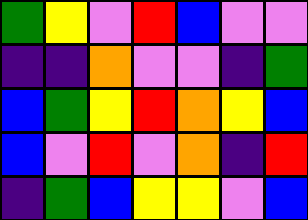[["green", "yellow", "violet", "red", "blue", "violet", "violet"], ["indigo", "indigo", "orange", "violet", "violet", "indigo", "green"], ["blue", "green", "yellow", "red", "orange", "yellow", "blue"], ["blue", "violet", "red", "violet", "orange", "indigo", "red"], ["indigo", "green", "blue", "yellow", "yellow", "violet", "blue"]]